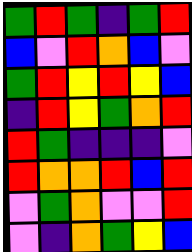[["green", "red", "green", "indigo", "green", "red"], ["blue", "violet", "red", "orange", "blue", "violet"], ["green", "red", "yellow", "red", "yellow", "blue"], ["indigo", "red", "yellow", "green", "orange", "red"], ["red", "green", "indigo", "indigo", "indigo", "violet"], ["red", "orange", "orange", "red", "blue", "red"], ["violet", "green", "orange", "violet", "violet", "red"], ["violet", "indigo", "orange", "green", "yellow", "blue"]]